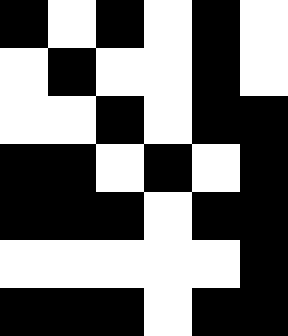[["black", "white", "black", "white", "black", "white"], ["white", "black", "white", "white", "black", "white"], ["white", "white", "black", "white", "black", "black"], ["black", "black", "white", "black", "white", "black"], ["black", "black", "black", "white", "black", "black"], ["white", "white", "white", "white", "white", "black"], ["black", "black", "black", "white", "black", "black"]]